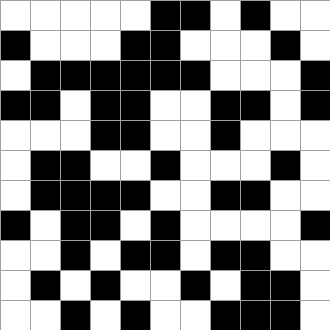[["white", "white", "white", "white", "white", "black", "black", "white", "black", "white", "white"], ["black", "white", "white", "white", "black", "black", "white", "white", "white", "black", "white"], ["white", "black", "black", "black", "black", "black", "black", "white", "white", "white", "black"], ["black", "black", "white", "black", "black", "white", "white", "black", "black", "white", "black"], ["white", "white", "white", "black", "black", "white", "white", "black", "white", "white", "white"], ["white", "black", "black", "white", "white", "black", "white", "white", "white", "black", "white"], ["white", "black", "black", "black", "black", "white", "white", "black", "black", "white", "white"], ["black", "white", "black", "black", "white", "black", "white", "white", "white", "white", "black"], ["white", "white", "black", "white", "black", "black", "white", "black", "black", "white", "white"], ["white", "black", "white", "black", "white", "white", "black", "white", "black", "black", "white"], ["white", "white", "black", "white", "black", "white", "white", "black", "black", "black", "white"]]